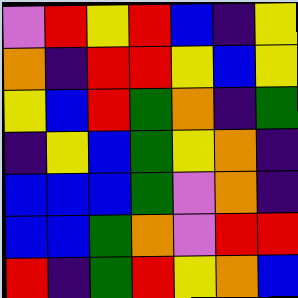[["violet", "red", "yellow", "red", "blue", "indigo", "yellow"], ["orange", "indigo", "red", "red", "yellow", "blue", "yellow"], ["yellow", "blue", "red", "green", "orange", "indigo", "green"], ["indigo", "yellow", "blue", "green", "yellow", "orange", "indigo"], ["blue", "blue", "blue", "green", "violet", "orange", "indigo"], ["blue", "blue", "green", "orange", "violet", "red", "red"], ["red", "indigo", "green", "red", "yellow", "orange", "blue"]]